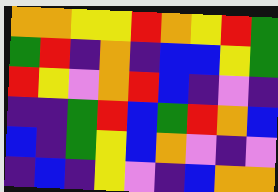[["orange", "orange", "yellow", "yellow", "red", "orange", "yellow", "red", "green"], ["green", "red", "indigo", "orange", "indigo", "blue", "blue", "yellow", "green"], ["red", "yellow", "violet", "orange", "red", "blue", "indigo", "violet", "indigo"], ["indigo", "indigo", "green", "red", "blue", "green", "red", "orange", "blue"], ["blue", "indigo", "green", "yellow", "blue", "orange", "violet", "indigo", "violet"], ["indigo", "blue", "indigo", "yellow", "violet", "indigo", "blue", "orange", "orange"]]